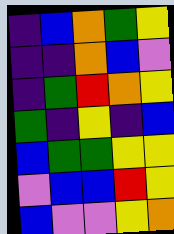[["indigo", "blue", "orange", "green", "yellow"], ["indigo", "indigo", "orange", "blue", "violet"], ["indigo", "green", "red", "orange", "yellow"], ["green", "indigo", "yellow", "indigo", "blue"], ["blue", "green", "green", "yellow", "yellow"], ["violet", "blue", "blue", "red", "yellow"], ["blue", "violet", "violet", "yellow", "orange"]]